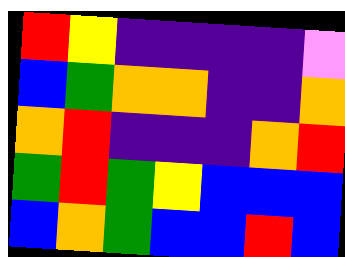[["red", "yellow", "indigo", "indigo", "indigo", "indigo", "violet"], ["blue", "green", "orange", "orange", "indigo", "indigo", "orange"], ["orange", "red", "indigo", "indigo", "indigo", "orange", "red"], ["green", "red", "green", "yellow", "blue", "blue", "blue"], ["blue", "orange", "green", "blue", "blue", "red", "blue"]]